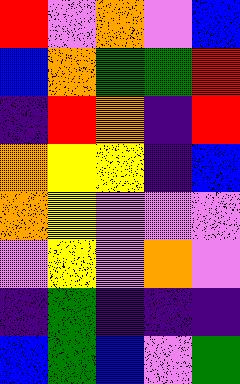[["red", "violet", "orange", "violet", "blue"], ["blue", "orange", "green", "green", "red"], ["indigo", "red", "orange", "indigo", "red"], ["orange", "yellow", "yellow", "indigo", "blue"], ["orange", "yellow", "violet", "violet", "violet"], ["violet", "yellow", "violet", "orange", "violet"], ["indigo", "green", "indigo", "indigo", "indigo"], ["blue", "green", "blue", "violet", "green"]]